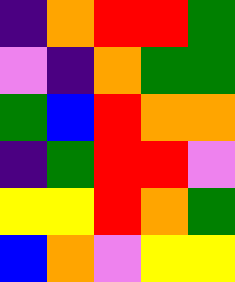[["indigo", "orange", "red", "red", "green"], ["violet", "indigo", "orange", "green", "green"], ["green", "blue", "red", "orange", "orange"], ["indigo", "green", "red", "red", "violet"], ["yellow", "yellow", "red", "orange", "green"], ["blue", "orange", "violet", "yellow", "yellow"]]